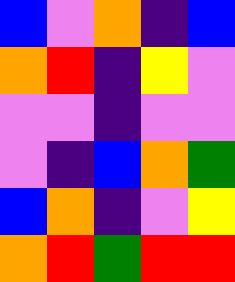[["blue", "violet", "orange", "indigo", "blue"], ["orange", "red", "indigo", "yellow", "violet"], ["violet", "violet", "indigo", "violet", "violet"], ["violet", "indigo", "blue", "orange", "green"], ["blue", "orange", "indigo", "violet", "yellow"], ["orange", "red", "green", "red", "red"]]